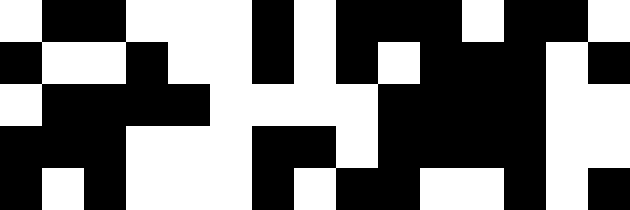[["white", "black", "black", "white", "white", "white", "black", "white", "black", "black", "black", "white", "black", "black", "white"], ["black", "white", "white", "black", "white", "white", "black", "white", "black", "white", "black", "black", "black", "white", "black"], ["white", "black", "black", "black", "black", "white", "white", "white", "white", "black", "black", "black", "black", "white", "white"], ["black", "black", "black", "white", "white", "white", "black", "black", "white", "black", "black", "black", "black", "white", "white"], ["black", "white", "black", "white", "white", "white", "black", "white", "black", "black", "white", "white", "black", "white", "black"]]